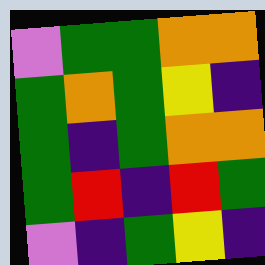[["violet", "green", "green", "orange", "orange"], ["green", "orange", "green", "yellow", "indigo"], ["green", "indigo", "green", "orange", "orange"], ["green", "red", "indigo", "red", "green"], ["violet", "indigo", "green", "yellow", "indigo"]]